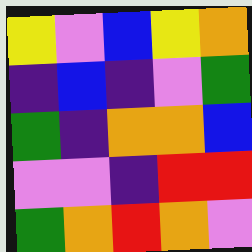[["yellow", "violet", "blue", "yellow", "orange"], ["indigo", "blue", "indigo", "violet", "green"], ["green", "indigo", "orange", "orange", "blue"], ["violet", "violet", "indigo", "red", "red"], ["green", "orange", "red", "orange", "violet"]]